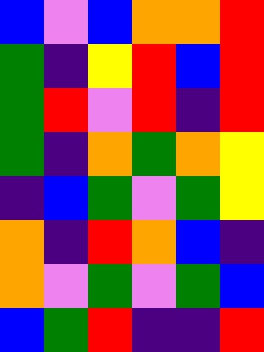[["blue", "violet", "blue", "orange", "orange", "red"], ["green", "indigo", "yellow", "red", "blue", "red"], ["green", "red", "violet", "red", "indigo", "red"], ["green", "indigo", "orange", "green", "orange", "yellow"], ["indigo", "blue", "green", "violet", "green", "yellow"], ["orange", "indigo", "red", "orange", "blue", "indigo"], ["orange", "violet", "green", "violet", "green", "blue"], ["blue", "green", "red", "indigo", "indigo", "red"]]